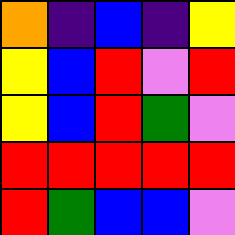[["orange", "indigo", "blue", "indigo", "yellow"], ["yellow", "blue", "red", "violet", "red"], ["yellow", "blue", "red", "green", "violet"], ["red", "red", "red", "red", "red"], ["red", "green", "blue", "blue", "violet"]]